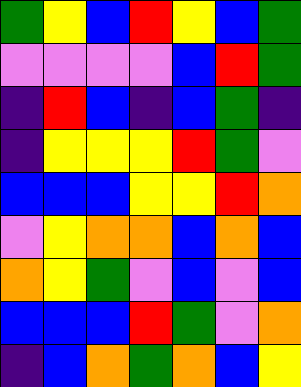[["green", "yellow", "blue", "red", "yellow", "blue", "green"], ["violet", "violet", "violet", "violet", "blue", "red", "green"], ["indigo", "red", "blue", "indigo", "blue", "green", "indigo"], ["indigo", "yellow", "yellow", "yellow", "red", "green", "violet"], ["blue", "blue", "blue", "yellow", "yellow", "red", "orange"], ["violet", "yellow", "orange", "orange", "blue", "orange", "blue"], ["orange", "yellow", "green", "violet", "blue", "violet", "blue"], ["blue", "blue", "blue", "red", "green", "violet", "orange"], ["indigo", "blue", "orange", "green", "orange", "blue", "yellow"]]